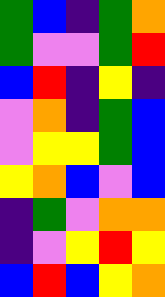[["green", "blue", "indigo", "green", "orange"], ["green", "violet", "violet", "green", "red"], ["blue", "red", "indigo", "yellow", "indigo"], ["violet", "orange", "indigo", "green", "blue"], ["violet", "yellow", "yellow", "green", "blue"], ["yellow", "orange", "blue", "violet", "blue"], ["indigo", "green", "violet", "orange", "orange"], ["indigo", "violet", "yellow", "red", "yellow"], ["blue", "red", "blue", "yellow", "orange"]]